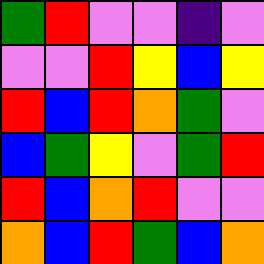[["green", "red", "violet", "violet", "indigo", "violet"], ["violet", "violet", "red", "yellow", "blue", "yellow"], ["red", "blue", "red", "orange", "green", "violet"], ["blue", "green", "yellow", "violet", "green", "red"], ["red", "blue", "orange", "red", "violet", "violet"], ["orange", "blue", "red", "green", "blue", "orange"]]